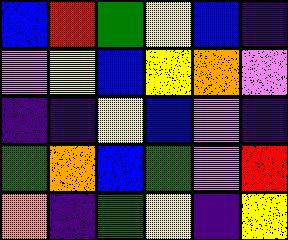[["blue", "red", "green", "yellow", "blue", "indigo"], ["violet", "yellow", "blue", "yellow", "orange", "violet"], ["indigo", "indigo", "yellow", "blue", "violet", "indigo"], ["green", "orange", "blue", "green", "violet", "red"], ["orange", "indigo", "green", "yellow", "indigo", "yellow"]]